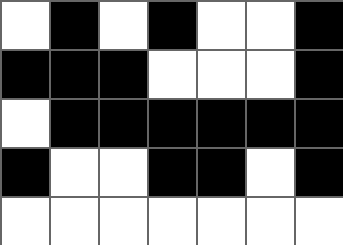[["white", "black", "white", "black", "white", "white", "black"], ["black", "black", "black", "white", "white", "white", "black"], ["white", "black", "black", "black", "black", "black", "black"], ["black", "white", "white", "black", "black", "white", "black"], ["white", "white", "white", "white", "white", "white", "white"]]